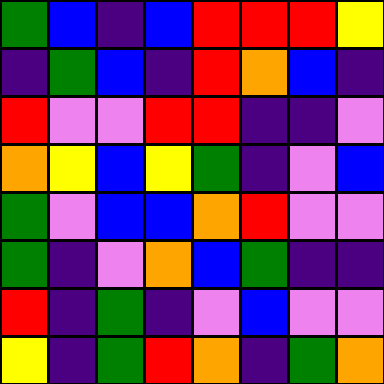[["green", "blue", "indigo", "blue", "red", "red", "red", "yellow"], ["indigo", "green", "blue", "indigo", "red", "orange", "blue", "indigo"], ["red", "violet", "violet", "red", "red", "indigo", "indigo", "violet"], ["orange", "yellow", "blue", "yellow", "green", "indigo", "violet", "blue"], ["green", "violet", "blue", "blue", "orange", "red", "violet", "violet"], ["green", "indigo", "violet", "orange", "blue", "green", "indigo", "indigo"], ["red", "indigo", "green", "indigo", "violet", "blue", "violet", "violet"], ["yellow", "indigo", "green", "red", "orange", "indigo", "green", "orange"]]